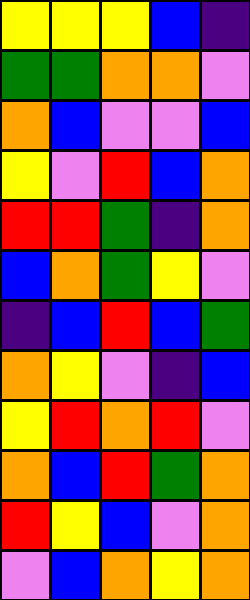[["yellow", "yellow", "yellow", "blue", "indigo"], ["green", "green", "orange", "orange", "violet"], ["orange", "blue", "violet", "violet", "blue"], ["yellow", "violet", "red", "blue", "orange"], ["red", "red", "green", "indigo", "orange"], ["blue", "orange", "green", "yellow", "violet"], ["indigo", "blue", "red", "blue", "green"], ["orange", "yellow", "violet", "indigo", "blue"], ["yellow", "red", "orange", "red", "violet"], ["orange", "blue", "red", "green", "orange"], ["red", "yellow", "blue", "violet", "orange"], ["violet", "blue", "orange", "yellow", "orange"]]